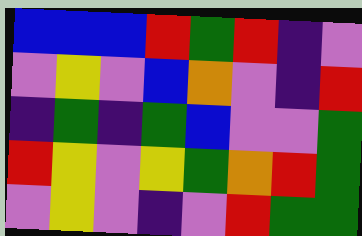[["blue", "blue", "blue", "red", "green", "red", "indigo", "violet"], ["violet", "yellow", "violet", "blue", "orange", "violet", "indigo", "red"], ["indigo", "green", "indigo", "green", "blue", "violet", "violet", "green"], ["red", "yellow", "violet", "yellow", "green", "orange", "red", "green"], ["violet", "yellow", "violet", "indigo", "violet", "red", "green", "green"]]